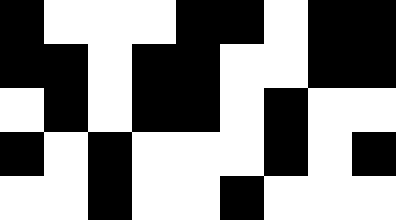[["black", "white", "white", "white", "black", "black", "white", "black", "black"], ["black", "black", "white", "black", "black", "white", "white", "black", "black"], ["white", "black", "white", "black", "black", "white", "black", "white", "white"], ["black", "white", "black", "white", "white", "white", "black", "white", "black"], ["white", "white", "black", "white", "white", "black", "white", "white", "white"]]